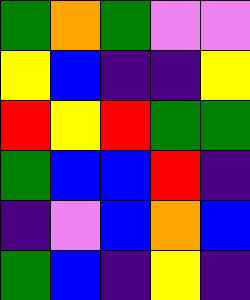[["green", "orange", "green", "violet", "violet"], ["yellow", "blue", "indigo", "indigo", "yellow"], ["red", "yellow", "red", "green", "green"], ["green", "blue", "blue", "red", "indigo"], ["indigo", "violet", "blue", "orange", "blue"], ["green", "blue", "indigo", "yellow", "indigo"]]